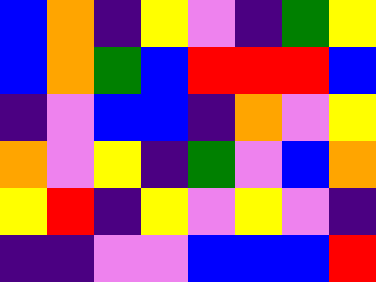[["blue", "orange", "indigo", "yellow", "violet", "indigo", "green", "yellow"], ["blue", "orange", "green", "blue", "red", "red", "red", "blue"], ["indigo", "violet", "blue", "blue", "indigo", "orange", "violet", "yellow"], ["orange", "violet", "yellow", "indigo", "green", "violet", "blue", "orange"], ["yellow", "red", "indigo", "yellow", "violet", "yellow", "violet", "indigo"], ["indigo", "indigo", "violet", "violet", "blue", "blue", "blue", "red"]]